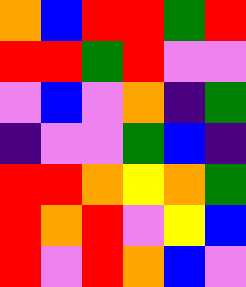[["orange", "blue", "red", "red", "green", "red"], ["red", "red", "green", "red", "violet", "violet"], ["violet", "blue", "violet", "orange", "indigo", "green"], ["indigo", "violet", "violet", "green", "blue", "indigo"], ["red", "red", "orange", "yellow", "orange", "green"], ["red", "orange", "red", "violet", "yellow", "blue"], ["red", "violet", "red", "orange", "blue", "violet"]]